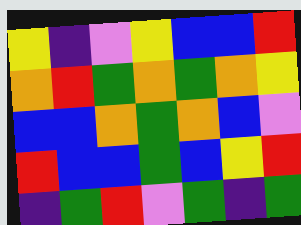[["yellow", "indigo", "violet", "yellow", "blue", "blue", "red"], ["orange", "red", "green", "orange", "green", "orange", "yellow"], ["blue", "blue", "orange", "green", "orange", "blue", "violet"], ["red", "blue", "blue", "green", "blue", "yellow", "red"], ["indigo", "green", "red", "violet", "green", "indigo", "green"]]